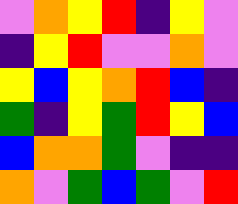[["violet", "orange", "yellow", "red", "indigo", "yellow", "violet"], ["indigo", "yellow", "red", "violet", "violet", "orange", "violet"], ["yellow", "blue", "yellow", "orange", "red", "blue", "indigo"], ["green", "indigo", "yellow", "green", "red", "yellow", "blue"], ["blue", "orange", "orange", "green", "violet", "indigo", "indigo"], ["orange", "violet", "green", "blue", "green", "violet", "red"]]